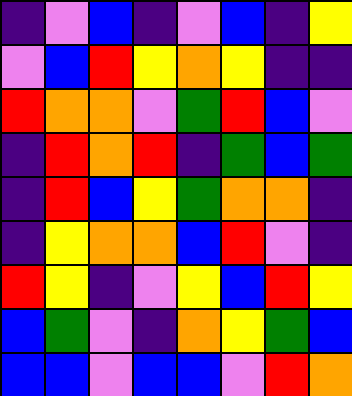[["indigo", "violet", "blue", "indigo", "violet", "blue", "indigo", "yellow"], ["violet", "blue", "red", "yellow", "orange", "yellow", "indigo", "indigo"], ["red", "orange", "orange", "violet", "green", "red", "blue", "violet"], ["indigo", "red", "orange", "red", "indigo", "green", "blue", "green"], ["indigo", "red", "blue", "yellow", "green", "orange", "orange", "indigo"], ["indigo", "yellow", "orange", "orange", "blue", "red", "violet", "indigo"], ["red", "yellow", "indigo", "violet", "yellow", "blue", "red", "yellow"], ["blue", "green", "violet", "indigo", "orange", "yellow", "green", "blue"], ["blue", "blue", "violet", "blue", "blue", "violet", "red", "orange"]]